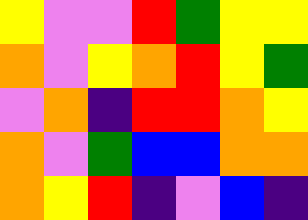[["yellow", "violet", "violet", "red", "green", "yellow", "yellow"], ["orange", "violet", "yellow", "orange", "red", "yellow", "green"], ["violet", "orange", "indigo", "red", "red", "orange", "yellow"], ["orange", "violet", "green", "blue", "blue", "orange", "orange"], ["orange", "yellow", "red", "indigo", "violet", "blue", "indigo"]]